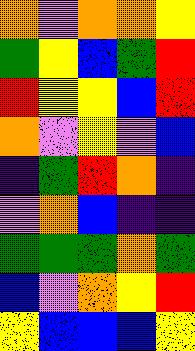[["orange", "violet", "orange", "orange", "yellow"], ["green", "yellow", "blue", "green", "red"], ["red", "yellow", "yellow", "blue", "red"], ["orange", "violet", "yellow", "violet", "blue"], ["indigo", "green", "red", "orange", "indigo"], ["violet", "orange", "blue", "indigo", "indigo"], ["green", "green", "green", "orange", "green"], ["blue", "violet", "orange", "yellow", "red"], ["yellow", "blue", "blue", "blue", "yellow"]]